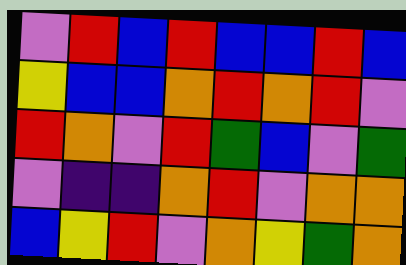[["violet", "red", "blue", "red", "blue", "blue", "red", "blue"], ["yellow", "blue", "blue", "orange", "red", "orange", "red", "violet"], ["red", "orange", "violet", "red", "green", "blue", "violet", "green"], ["violet", "indigo", "indigo", "orange", "red", "violet", "orange", "orange"], ["blue", "yellow", "red", "violet", "orange", "yellow", "green", "orange"]]